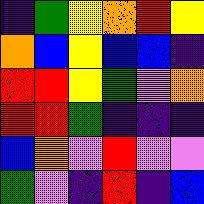[["indigo", "green", "yellow", "orange", "red", "yellow"], ["orange", "blue", "yellow", "blue", "blue", "indigo"], ["red", "red", "yellow", "green", "violet", "orange"], ["red", "red", "green", "indigo", "indigo", "indigo"], ["blue", "orange", "violet", "red", "violet", "violet"], ["green", "violet", "indigo", "red", "indigo", "blue"]]